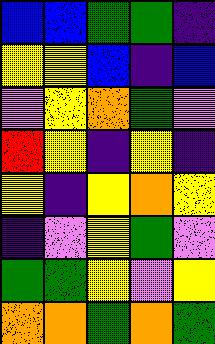[["blue", "blue", "green", "green", "indigo"], ["yellow", "yellow", "blue", "indigo", "blue"], ["violet", "yellow", "orange", "green", "violet"], ["red", "yellow", "indigo", "yellow", "indigo"], ["yellow", "indigo", "yellow", "orange", "yellow"], ["indigo", "violet", "yellow", "green", "violet"], ["green", "green", "yellow", "violet", "yellow"], ["orange", "orange", "green", "orange", "green"]]